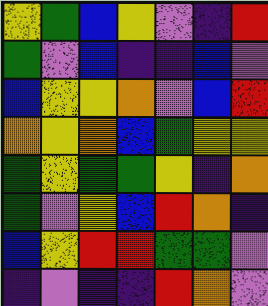[["yellow", "green", "blue", "yellow", "violet", "indigo", "red"], ["green", "violet", "blue", "indigo", "indigo", "blue", "violet"], ["blue", "yellow", "yellow", "orange", "violet", "blue", "red"], ["orange", "yellow", "orange", "blue", "green", "yellow", "yellow"], ["green", "yellow", "green", "green", "yellow", "indigo", "orange"], ["green", "violet", "yellow", "blue", "red", "orange", "indigo"], ["blue", "yellow", "red", "red", "green", "green", "violet"], ["indigo", "violet", "indigo", "indigo", "red", "orange", "violet"]]